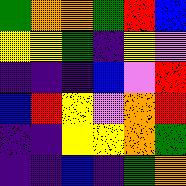[["green", "orange", "orange", "green", "red", "blue"], ["yellow", "yellow", "green", "indigo", "yellow", "violet"], ["indigo", "indigo", "indigo", "blue", "violet", "red"], ["blue", "red", "yellow", "violet", "orange", "red"], ["indigo", "indigo", "yellow", "yellow", "orange", "green"], ["indigo", "indigo", "blue", "indigo", "green", "orange"]]